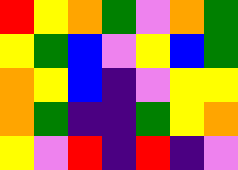[["red", "yellow", "orange", "green", "violet", "orange", "green"], ["yellow", "green", "blue", "violet", "yellow", "blue", "green"], ["orange", "yellow", "blue", "indigo", "violet", "yellow", "yellow"], ["orange", "green", "indigo", "indigo", "green", "yellow", "orange"], ["yellow", "violet", "red", "indigo", "red", "indigo", "violet"]]